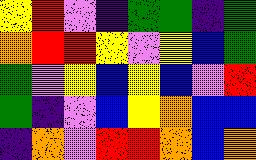[["yellow", "red", "violet", "indigo", "green", "green", "indigo", "green"], ["orange", "red", "red", "yellow", "violet", "yellow", "blue", "green"], ["green", "violet", "yellow", "blue", "yellow", "blue", "violet", "red"], ["green", "indigo", "violet", "blue", "yellow", "orange", "blue", "blue"], ["indigo", "orange", "violet", "red", "red", "orange", "blue", "orange"]]